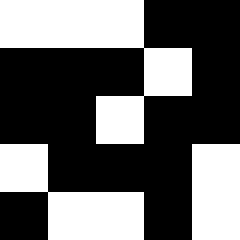[["white", "white", "white", "black", "black"], ["black", "black", "black", "white", "black"], ["black", "black", "white", "black", "black"], ["white", "black", "black", "black", "white"], ["black", "white", "white", "black", "white"]]